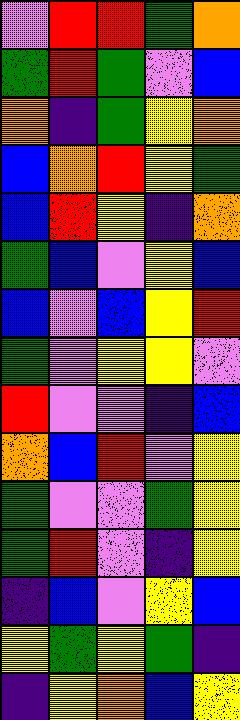[["violet", "red", "red", "green", "orange"], ["green", "red", "green", "violet", "blue"], ["orange", "indigo", "green", "yellow", "orange"], ["blue", "orange", "red", "yellow", "green"], ["blue", "red", "yellow", "indigo", "orange"], ["green", "blue", "violet", "yellow", "blue"], ["blue", "violet", "blue", "yellow", "red"], ["green", "violet", "yellow", "yellow", "violet"], ["red", "violet", "violet", "indigo", "blue"], ["orange", "blue", "red", "violet", "yellow"], ["green", "violet", "violet", "green", "yellow"], ["green", "red", "violet", "indigo", "yellow"], ["indigo", "blue", "violet", "yellow", "blue"], ["yellow", "green", "yellow", "green", "indigo"], ["indigo", "yellow", "orange", "blue", "yellow"]]